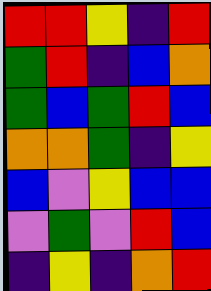[["red", "red", "yellow", "indigo", "red"], ["green", "red", "indigo", "blue", "orange"], ["green", "blue", "green", "red", "blue"], ["orange", "orange", "green", "indigo", "yellow"], ["blue", "violet", "yellow", "blue", "blue"], ["violet", "green", "violet", "red", "blue"], ["indigo", "yellow", "indigo", "orange", "red"]]